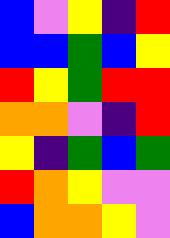[["blue", "violet", "yellow", "indigo", "red"], ["blue", "blue", "green", "blue", "yellow"], ["red", "yellow", "green", "red", "red"], ["orange", "orange", "violet", "indigo", "red"], ["yellow", "indigo", "green", "blue", "green"], ["red", "orange", "yellow", "violet", "violet"], ["blue", "orange", "orange", "yellow", "violet"]]